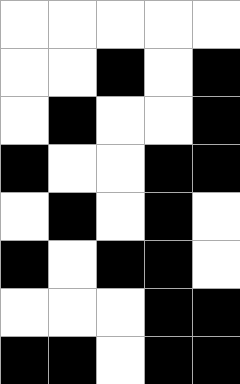[["white", "white", "white", "white", "white"], ["white", "white", "black", "white", "black"], ["white", "black", "white", "white", "black"], ["black", "white", "white", "black", "black"], ["white", "black", "white", "black", "white"], ["black", "white", "black", "black", "white"], ["white", "white", "white", "black", "black"], ["black", "black", "white", "black", "black"]]